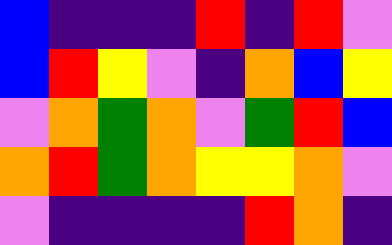[["blue", "indigo", "indigo", "indigo", "red", "indigo", "red", "violet"], ["blue", "red", "yellow", "violet", "indigo", "orange", "blue", "yellow"], ["violet", "orange", "green", "orange", "violet", "green", "red", "blue"], ["orange", "red", "green", "orange", "yellow", "yellow", "orange", "violet"], ["violet", "indigo", "indigo", "indigo", "indigo", "red", "orange", "indigo"]]